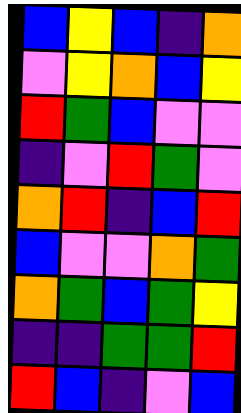[["blue", "yellow", "blue", "indigo", "orange"], ["violet", "yellow", "orange", "blue", "yellow"], ["red", "green", "blue", "violet", "violet"], ["indigo", "violet", "red", "green", "violet"], ["orange", "red", "indigo", "blue", "red"], ["blue", "violet", "violet", "orange", "green"], ["orange", "green", "blue", "green", "yellow"], ["indigo", "indigo", "green", "green", "red"], ["red", "blue", "indigo", "violet", "blue"]]